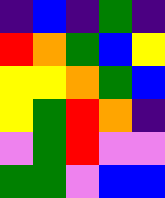[["indigo", "blue", "indigo", "green", "indigo"], ["red", "orange", "green", "blue", "yellow"], ["yellow", "yellow", "orange", "green", "blue"], ["yellow", "green", "red", "orange", "indigo"], ["violet", "green", "red", "violet", "violet"], ["green", "green", "violet", "blue", "blue"]]